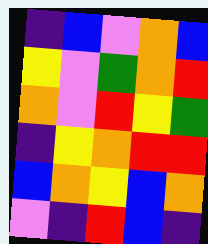[["indigo", "blue", "violet", "orange", "blue"], ["yellow", "violet", "green", "orange", "red"], ["orange", "violet", "red", "yellow", "green"], ["indigo", "yellow", "orange", "red", "red"], ["blue", "orange", "yellow", "blue", "orange"], ["violet", "indigo", "red", "blue", "indigo"]]